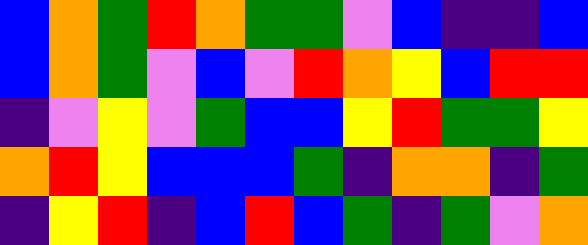[["blue", "orange", "green", "red", "orange", "green", "green", "violet", "blue", "indigo", "indigo", "blue"], ["blue", "orange", "green", "violet", "blue", "violet", "red", "orange", "yellow", "blue", "red", "red"], ["indigo", "violet", "yellow", "violet", "green", "blue", "blue", "yellow", "red", "green", "green", "yellow"], ["orange", "red", "yellow", "blue", "blue", "blue", "green", "indigo", "orange", "orange", "indigo", "green"], ["indigo", "yellow", "red", "indigo", "blue", "red", "blue", "green", "indigo", "green", "violet", "orange"]]